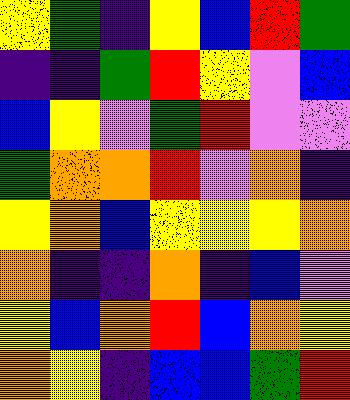[["yellow", "green", "indigo", "yellow", "blue", "red", "green"], ["indigo", "indigo", "green", "red", "yellow", "violet", "blue"], ["blue", "yellow", "violet", "green", "red", "violet", "violet"], ["green", "orange", "orange", "red", "violet", "orange", "indigo"], ["yellow", "orange", "blue", "yellow", "yellow", "yellow", "orange"], ["orange", "indigo", "indigo", "orange", "indigo", "blue", "violet"], ["yellow", "blue", "orange", "red", "blue", "orange", "yellow"], ["orange", "yellow", "indigo", "blue", "blue", "green", "red"]]